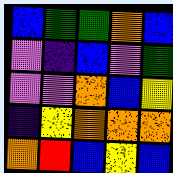[["blue", "green", "green", "orange", "blue"], ["violet", "indigo", "blue", "violet", "green"], ["violet", "violet", "orange", "blue", "yellow"], ["indigo", "yellow", "orange", "orange", "orange"], ["orange", "red", "blue", "yellow", "blue"]]